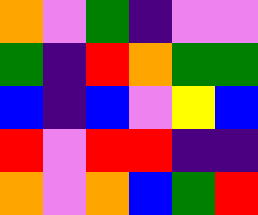[["orange", "violet", "green", "indigo", "violet", "violet"], ["green", "indigo", "red", "orange", "green", "green"], ["blue", "indigo", "blue", "violet", "yellow", "blue"], ["red", "violet", "red", "red", "indigo", "indigo"], ["orange", "violet", "orange", "blue", "green", "red"]]